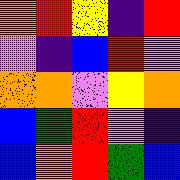[["orange", "red", "yellow", "indigo", "red"], ["violet", "indigo", "blue", "red", "violet"], ["orange", "orange", "violet", "yellow", "orange"], ["blue", "green", "red", "violet", "indigo"], ["blue", "orange", "red", "green", "blue"]]